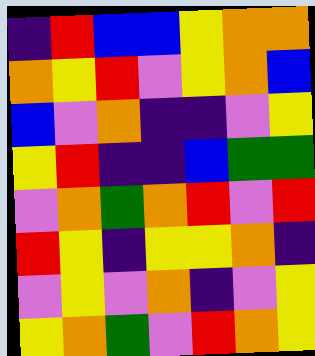[["indigo", "red", "blue", "blue", "yellow", "orange", "orange"], ["orange", "yellow", "red", "violet", "yellow", "orange", "blue"], ["blue", "violet", "orange", "indigo", "indigo", "violet", "yellow"], ["yellow", "red", "indigo", "indigo", "blue", "green", "green"], ["violet", "orange", "green", "orange", "red", "violet", "red"], ["red", "yellow", "indigo", "yellow", "yellow", "orange", "indigo"], ["violet", "yellow", "violet", "orange", "indigo", "violet", "yellow"], ["yellow", "orange", "green", "violet", "red", "orange", "yellow"]]